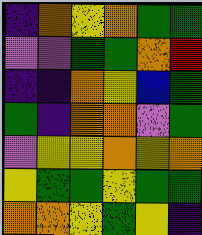[["indigo", "orange", "yellow", "orange", "green", "green"], ["violet", "violet", "green", "green", "orange", "red"], ["indigo", "indigo", "orange", "yellow", "blue", "green"], ["green", "indigo", "orange", "orange", "violet", "green"], ["violet", "yellow", "yellow", "orange", "yellow", "orange"], ["yellow", "green", "green", "yellow", "green", "green"], ["orange", "orange", "yellow", "green", "yellow", "indigo"]]